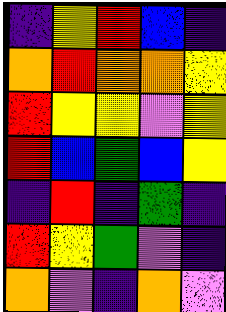[["indigo", "yellow", "red", "blue", "indigo"], ["orange", "red", "orange", "orange", "yellow"], ["red", "yellow", "yellow", "violet", "yellow"], ["red", "blue", "green", "blue", "yellow"], ["indigo", "red", "indigo", "green", "indigo"], ["red", "yellow", "green", "violet", "indigo"], ["orange", "violet", "indigo", "orange", "violet"]]